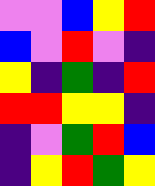[["violet", "violet", "blue", "yellow", "red"], ["blue", "violet", "red", "violet", "indigo"], ["yellow", "indigo", "green", "indigo", "red"], ["red", "red", "yellow", "yellow", "indigo"], ["indigo", "violet", "green", "red", "blue"], ["indigo", "yellow", "red", "green", "yellow"]]